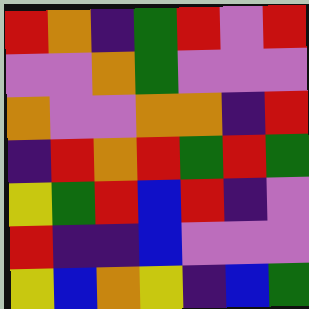[["red", "orange", "indigo", "green", "red", "violet", "red"], ["violet", "violet", "orange", "green", "violet", "violet", "violet"], ["orange", "violet", "violet", "orange", "orange", "indigo", "red"], ["indigo", "red", "orange", "red", "green", "red", "green"], ["yellow", "green", "red", "blue", "red", "indigo", "violet"], ["red", "indigo", "indigo", "blue", "violet", "violet", "violet"], ["yellow", "blue", "orange", "yellow", "indigo", "blue", "green"]]